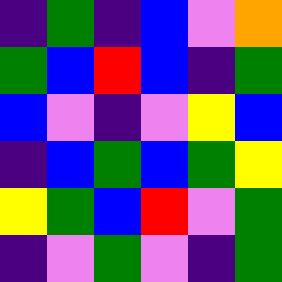[["indigo", "green", "indigo", "blue", "violet", "orange"], ["green", "blue", "red", "blue", "indigo", "green"], ["blue", "violet", "indigo", "violet", "yellow", "blue"], ["indigo", "blue", "green", "blue", "green", "yellow"], ["yellow", "green", "blue", "red", "violet", "green"], ["indigo", "violet", "green", "violet", "indigo", "green"]]